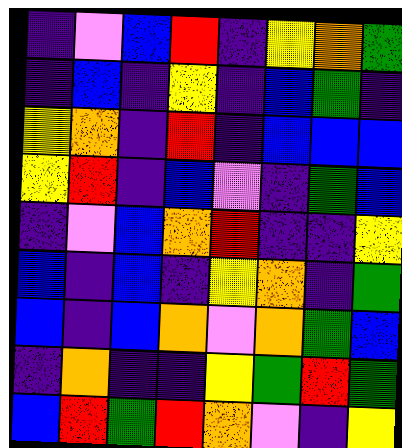[["indigo", "violet", "blue", "red", "indigo", "yellow", "orange", "green"], ["indigo", "blue", "indigo", "yellow", "indigo", "blue", "green", "indigo"], ["yellow", "orange", "indigo", "red", "indigo", "blue", "blue", "blue"], ["yellow", "red", "indigo", "blue", "violet", "indigo", "green", "blue"], ["indigo", "violet", "blue", "orange", "red", "indigo", "indigo", "yellow"], ["blue", "indigo", "blue", "indigo", "yellow", "orange", "indigo", "green"], ["blue", "indigo", "blue", "orange", "violet", "orange", "green", "blue"], ["indigo", "orange", "indigo", "indigo", "yellow", "green", "red", "green"], ["blue", "red", "green", "red", "orange", "violet", "indigo", "yellow"]]